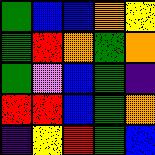[["green", "blue", "blue", "orange", "yellow"], ["green", "red", "orange", "green", "orange"], ["green", "violet", "blue", "green", "indigo"], ["red", "red", "blue", "green", "orange"], ["indigo", "yellow", "red", "green", "blue"]]